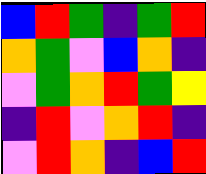[["blue", "red", "green", "indigo", "green", "red"], ["orange", "green", "violet", "blue", "orange", "indigo"], ["violet", "green", "orange", "red", "green", "yellow"], ["indigo", "red", "violet", "orange", "red", "indigo"], ["violet", "red", "orange", "indigo", "blue", "red"]]